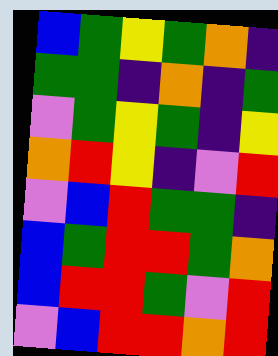[["blue", "green", "yellow", "green", "orange", "indigo"], ["green", "green", "indigo", "orange", "indigo", "green"], ["violet", "green", "yellow", "green", "indigo", "yellow"], ["orange", "red", "yellow", "indigo", "violet", "red"], ["violet", "blue", "red", "green", "green", "indigo"], ["blue", "green", "red", "red", "green", "orange"], ["blue", "red", "red", "green", "violet", "red"], ["violet", "blue", "red", "red", "orange", "red"]]